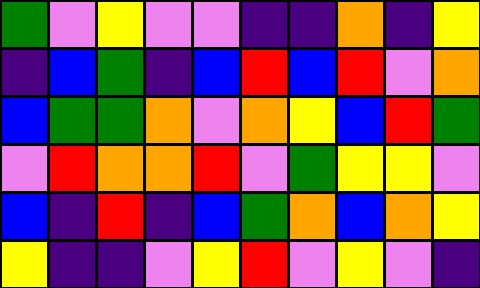[["green", "violet", "yellow", "violet", "violet", "indigo", "indigo", "orange", "indigo", "yellow"], ["indigo", "blue", "green", "indigo", "blue", "red", "blue", "red", "violet", "orange"], ["blue", "green", "green", "orange", "violet", "orange", "yellow", "blue", "red", "green"], ["violet", "red", "orange", "orange", "red", "violet", "green", "yellow", "yellow", "violet"], ["blue", "indigo", "red", "indigo", "blue", "green", "orange", "blue", "orange", "yellow"], ["yellow", "indigo", "indigo", "violet", "yellow", "red", "violet", "yellow", "violet", "indigo"]]